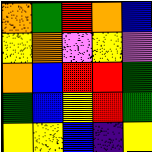[["orange", "green", "red", "orange", "blue"], ["yellow", "orange", "violet", "yellow", "violet"], ["orange", "blue", "red", "red", "green"], ["green", "blue", "yellow", "red", "green"], ["yellow", "yellow", "blue", "indigo", "yellow"]]